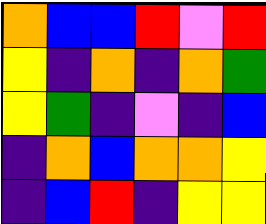[["orange", "blue", "blue", "red", "violet", "red"], ["yellow", "indigo", "orange", "indigo", "orange", "green"], ["yellow", "green", "indigo", "violet", "indigo", "blue"], ["indigo", "orange", "blue", "orange", "orange", "yellow"], ["indigo", "blue", "red", "indigo", "yellow", "yellow"]]